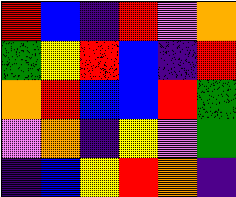[["red", "blue", "indigo", "red", "violet", "orange"], ["green", "yellow", "red", "blue", "indigo", "red"], ["orange", "red", "blue", "blue", "red", "green"], ["violet", "orange", "indigo", "yellow", "violet", "green"], ["indigo", "blue", "yellow", "red", "orange", "indigo"]]